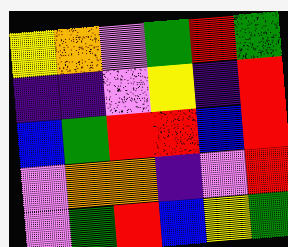[["yellow", "orange", "violet", "green", "red", "green"], ["indigo", "indigo", "violet", "yellow", "indigo", "red"], ["blue", "green", "red", "red", "blue", "red"], ["violet", "orange", "orange", "indigo", "violet", "red"], ["violet", "green", "red", "blue", "yellow", "green"]]